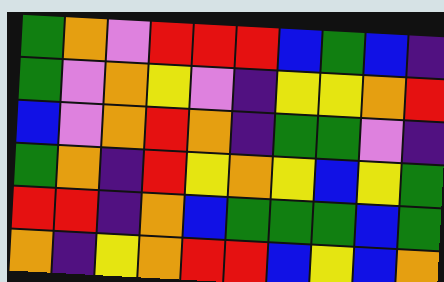[["green", "orange", "violet", "red", "red", "red", "blue", "green", "blue", "indigo"], ["green", "violet", "orange", "yellow", "violet", "indigo", "yellow", "yellow", "orange", "red"], ["blue", "violet", "orange", "red", "orange", "indigo", "green", "green", "violet", "indigo"], ["green", "orange", "indigo", "red", "yellow", "orange", "yellow", "blue", "yellow", "green"], ["red", "red", "indigo", "orange", "blue", "green", "green", "green", "blue", "green"], ["orange", "indigo", "yellow", "orange", "red", "red", "blue", "yellow", "blue", "orange"]]